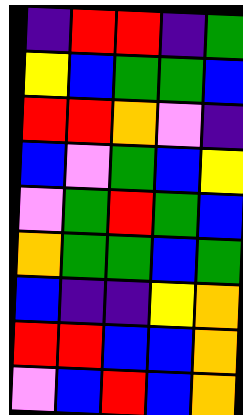[["indigo", "red", "red", "indigo", "green"], ["yellow", "blue", "green", "green", "blue"], ["red", "red", "orange", "violet", "indigo"], ["blue", "violet", "green", "blue", "yellow"], ["violet", "green", "red", "green", "blue"], ["orange", "green", "green", "blue", "green"], ["blue", "indigo", "indigo", "yellow", "orange"], ["red", "red", "blue", "blue", "orange"], ["violet", "blue", "red", "blue", "orange"]]